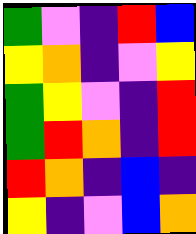[["green", "violet", "indigo", "red", "blue"], ["yellow", "orange", "indigo", "violet", "yellow"], ["green", "yellow", "violet", "indigo", "red"], ["green", "red", "orange", "indigo", "red"], ["red", "orange", "indigo", "blue", "indigo"], ["yellow", "indigo", "violet", "blue", "orange"]]